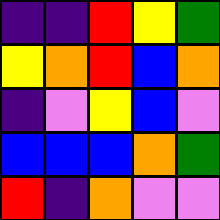[["indigo", "indigo", "red", "yellow", "green"], ["yellow", "orange", "red", "blue", "orange"], ["indigo", "violet", "yellow", "blue", "violet"], ["blue", "blue", "blue", "orange", "green"], ["red", "indigo", "orange", "violet", "violet"]]